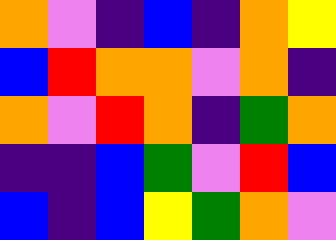[["orange", "violet", "indigo", "blue", "indigo", "orange", "yellow"], ["blue", "red", "orange", "orange", "violet", "orange", "indigo"], ["orange", "violet", "red", "orange", "indigo", "green", "orange"], ["indigo", "indigo", "blue", "green", "violet", "red", "blue"], ["blue", "indigo", "blue", "yellow", "green", "orange", "violet"]]